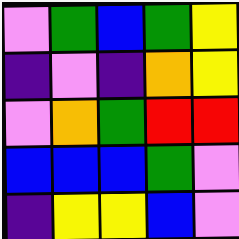[["violet", "green", "blue", "green", "yellow"], ["indigo", "violet", "indigo", "orange", "yellow"], ["violet", "orange", "green", "red", "red"], ["blue", "blue", "blue", "green", "violet"], ["indigo", "yellow", "yellow", "blue", "violet"]]